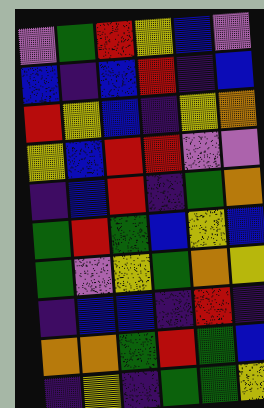[["violet", "green", "red", "yellow", "blue", "violet"], ["blue", "indigo", "blue", "red", "indigo", "blue"], ["red", "yellow", "blue", "indigo", "yellow", "orange"], ["yellow", "blue", "red", "red", "violet", "violet"], ["indigo", "blue", "red", "indigo", "green", "orange"], ["green", "red", "green", "blue", "yellow", "blue"], ["green", "violet", "yellow", "green", "orange", "yellow"], ["indigo", "blue", "blue", "indigo", "red", "indigo"], ["orange", "orange", "green", "red", "green", "blue"], ["indigo", "yellow", "indigo", "green", "green", "yellow"]]